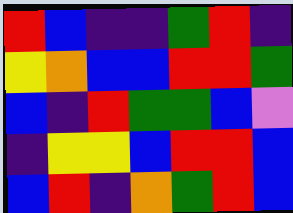[["red", "blue", "indigo", "indigo", "green", "red", "indigo"], ["yellow", "orange", "blue", "blue", "red", "red", "green"], ["blue", "indigo", "red", "green", "green", "blue", "violet"], ["indigo", "yellow", "yellow", "blue", "red", "red", "blue"], ["blue", "red", "indigo", "orange", "green", "red", "blue"]]